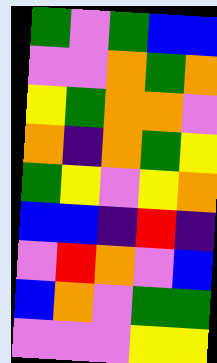[["green", "violet", "green", "blue", "blue"], ["violet", "violet", "orange", "green", "orange"], ["yellow", "green", "orange", "orange", "violet"], ["orange", "indigo", "orange", "green", "yellow"], ["green", "yellow", "violet", "yellow", "orange"], ["blue", "blue", "indigo", "red", "indigo"], ["violet", "red", "orange", "violet", "blue"], ["blue", "orange", "violet", "green", "green"], ["violet", "violet", "violet", "yellow", "yellow"]]